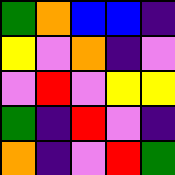[["green", "orange", "blue", "blue", "indigo"], ["yellow", "violet", "orange", "indigo", "violet"], ["violet", "red", "violet", "yellow", "yellow"], ["green", "indigo", "red", "violet", "indigo"], ["orange", "indigo", "violet", "red", "green"]]